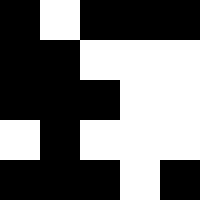[["black", "white", "black", "black", "black"], ["black", "black", "white", "white", "white"], ["black", "black", "black", "white", "white"], ["white", "black", "white", "white", "white"], ["black", "black", "black", "white", "black"]]